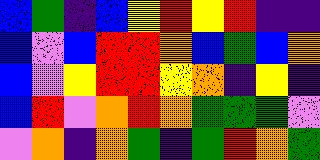[["blue", "green", "indigo", "blue", "yellow", "red", "yellow", "red", "indigo", "indigo"], ["blue", "violet", "blue", "red", "red", "orange", "blue", "green", "blue", "orange"], ["blue", "violet", "yellow", "red", "red", "yellow", "orange", "indigo", "yellow", "indigo"], ["blue", "red", "violet", "orange", "red", "orange", "green", "green", "green", "violet"], ["violet", "orange", "indigo", "orange", "green", "indigo", "green", "red", "orange", "green"]]